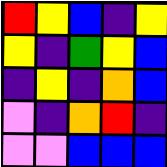[["red", "yellow", "blue", "indigo", "yellow"], ["yellow", "indigo", "green", "yellow", "blue"], ["indigo", "yellow", "indigo", "orange", "blue"], ["violet", "indigo", "orange", "red", "indigo"], ["violet", "violet", "blue", "blue", "blue"]]